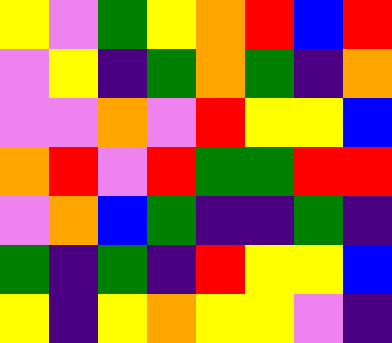[["yellow", "violet", "green", "yellow", "orange", "red", "blue", "red"], ["violet", "yellow", "indigo", "green", "orange", "green", "indigo", "orange"], ["violet", "violet", "orange", "violet", "red", "yellow", "yellow", "blue"], ["orange", "red", "violet", "red", "green", "green", "red", "red"], ["violet", "orange", "blue", "green", "indigo", "indigo", "green", "indigo"], ["green", "indigo", "green", "indigo", "red", "yellow", "yellow", "blue"], ["yellow", "indigo", "yellow", "orange", "yellow", "yellow", "violet", "indigo"]]